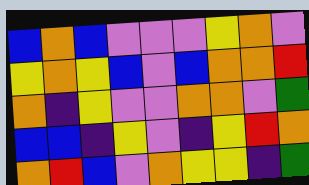[["blue", "orange", "blue", "violet", "violet", "violet", "yellow", "orange", "violet"], ["yellow", "orange", "yellow", "blue", "violet", "blue", "orange", "orange", "red"], ["orange", "indigo", "yellow", "violet", "violet", "orange", "orange", "violet", "green"], ["blue", "blue", "indigo", "yellow", "violet", "indigo", "yellow", "red", "orange"], ["orange", "red", "blue", "violet", "orange", "yellow", "yellow", "indigo", "green"]]